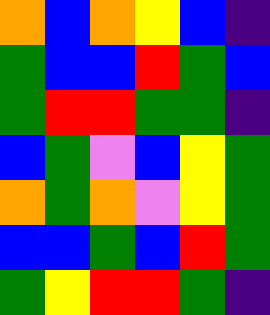[["orange", "blue", "orange", "yellow", "blue", "indigo"], ["green", "blue", "blue", "red", "green", "blue"], ["green", "red", "red", "green", "green", "indigo"], ["blue", "green", "violet", "blue", "yellow", "green"], ["orange", "green", "orange", "violet", "yellow", "green"], ["blue", "blue", "green", "blue", "red", "green"], ["green", "yellow", "red", "red", "green", "indigo"]]